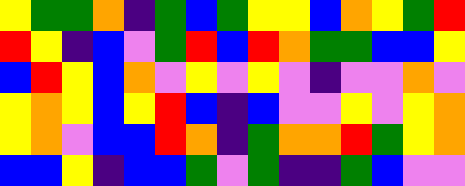[["yellow", "green", "green", "orange", "indigo", "green", "blue", "green", "yellow", "yellow", "blue", "orange", "yellow", "green", "red"], ["red", "yellow", "indigo", "blue", "violet", "green", "red", "blue", "red", "orange", "green", "green", "blue", "blue", "yellow"], ["blue", "red", "yellow", "blue", "orange", "violet", "yellow", "violet", "yellow", "violet", "indigo", "violet", "violet", "orange", "violet"], ["yellow", "orange", "yellow", "blue", "yellow", "red", "blue", "indigo", "blue", "violet", "violet", "yellow", "violet", "yellow", "orange"], ["yellow", "orange", "violet", "blue", "blue", "red", "orange", "indigo", "green", "orange", "orange", "red", "green", "yellow", "orange"], ["blue", "blue", "yellow", "indigo", "blue", "blue", "green", "violet", "green", "indigo", "indigo", "green", "blue", "violet", "violet"]]